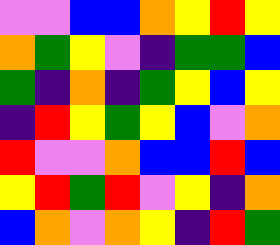[["violet", "violet", "blue", "blue", "orange", "yellow", "red", "yellow"], ["orange", "green", "yellow", "violet", "indigo", "green", "green", "blue"], ["green", "indigo", "orange", "indigo", "green", "yellow", "blue", "yellow"], ["indigo", "red", "yellow", "green", "yellow", "blue", "violet", "orange"], ["red", "violet", "violet", "orange", "blue", "blue", "red", "blue"], ["yellow", "red", "green", "red", "violet", "yellow", "indigo", "orange"], ["blue", "orange", "violet", "orange", "yellow", "indigo", "red", "green"]]